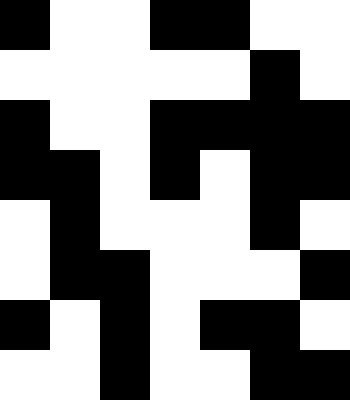[["black", "white", "white", "black", "black", "white", "white"], ["white", "white", "white", "white", "white", "black", "white"], ["black", "white", "white", "black", "black", "black", "black"], ["black", "black", "white", "black", "white", "black", "black"], ["white", "black", "white", "white", "white", "black", "white"], ["white", "black", "black", "white", "white", "white", "black"], ["black", "white", "black", "white", "black", "black", "white"], ["white", "white", "black", "white", "white", "black", "black"]]